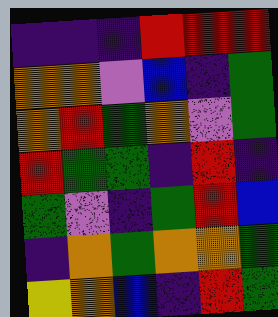[["indigo", "indigo", "indigo", "red", "red", "red"], ["orange", "orange", "violet", "blue", "indigo", "green"], ["orange", "red", "green", "orange", "violet", "green"], ["red", "green", "green", "indigo", "red", "indigo"], ["green", "violet", "indigo", "green", "red", "blue"], ["indigo", "orange", "green", "orange", "orange", "green"], ["yellow", "orange", "blue", "indigo", "red", "green"]]